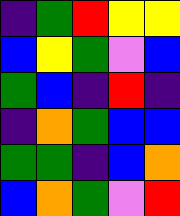[["indigo", "green", "red", "yellow", "yellow"], ["blue", "yellow", "green", "violet", "blue"], ["green", "blue", "indigo", "red", "indigo"], ["indigo", "orange", "green", "blue", "blue"], ["green", "green", "indigo", "blue", "orange"], ["blue", "orange", "green", "violet", "red"]]